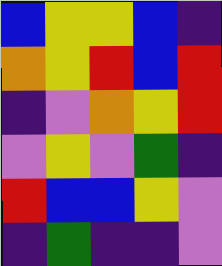[["blue", "yellow", "yellow", "blue", "indigo"], ["orange", "yellow", "red", "blue", "red"], ["indigo", "violet", "orange", "yellow", "red"], ["violet", "yellow", "violet", "green", "indigo"], ["red", "blue", "blue", "yellow", "violet"], ["indigo", "green", "indigo", "indigo", "violet"]]